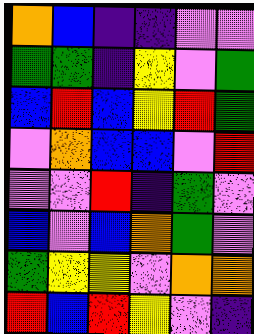[["orange", "blue", "indigo", "indigo", "violet", "violet"], ["green", "green", "indigo", "yellow", "violet", "green"], ["blue", "red", "blue", "yellow", "red", "green"], ["violet", "orange", "blue", "blue", "violet", "red"], ["violet", "violet", "red", "indigo", "green", "violet"], ["blue", "violet", "blue", "orange", "green", "violet"], ["green", "yellow", "yellow", "violet", "orange", "orange"], ["red", "blue", "red", "yellow", "violet", "indigo"]]